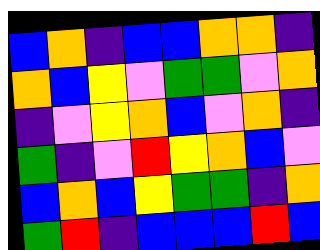[["blue", "orange", "indigo", "blue", "blue", "orange", "orange", "indigo"], ["orange", "blue", "yellow", "violet", "green", "green", "violet", "orange"], ["indigo", "violet", "yellow", "orange", "blue", "violet", "orange", "indigo"], ["green", "indigo", "violet", "red", "yellow", "orange", "blue", "violet"], ["blue", "orange", "blue", "yellow", "green", "green", "indigo", "orange"], ["green", "red", "indigo", "blue", "blue", "blue", "red", "blue"]]